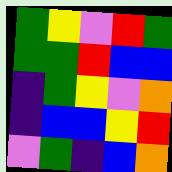[["green", "yellow", "violet", "red", "green"], ["green", "green", "red", "blue", "blue"], ["indigo", "green", "yellow", "violet", "orange"], ["indigo", "blue", "blue", "yellow", "red"], ["violet", "green", "indigo", "blue", "orange"]]